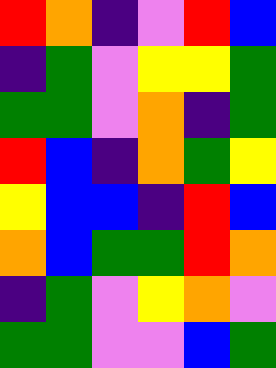[["red", "orange", "indigo", "violet", "red", "blue"], ["indigo", "green", "violet", "yellow", "yellow", "green"], ["green", "green", "violet", "orange", "indigo", "green"], ["red", "blue", "indigo", "orange", "green", "yellow"], ["yellow", "blue", "blue", "indigo", "red", "blue"], ["orange", "blue", "green", "green", "red", "orange"], ["indigo", "green", "violet", "yellow", "orange", "violet"], ["green", "green", "violet", "violet", "blue", "green"]]